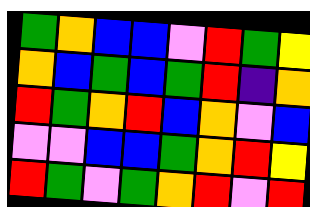[["green", "orange", "blue", "blue", "violet", "red", "green", "yellow"], ["orange", "blue", "green", "blue", "green", "red", "indigo", "orange"], ["red", "green", "orange", "red", "blue", "orange", "violet", "blue"], ["violet", "violet", "blue", "blue", "green", "orange", "red", "yellow"], ["red", "green", "violet", "green", "orange", "red", "violet", "red"]]